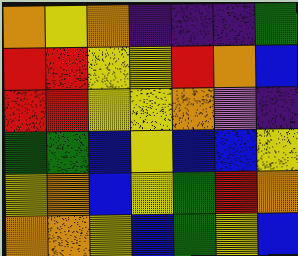[["orange", "yellow", "orange", "indigo", "indigo", "indigo", "green"], ["red", "red", "yellow", "yellow", "red", "orange", "blue"], ["red", "red", "yellow", "yellow", "orange", "violet", "indigo"], ["green", "green", "blue", "yellow", "blue", "blue", "yellow"], ["yellow", "orange", "blue", "yellow", "green", "red", "orange"], ["orange", "orange", "yellow", "blue", "green", "yellow", "blue"]]